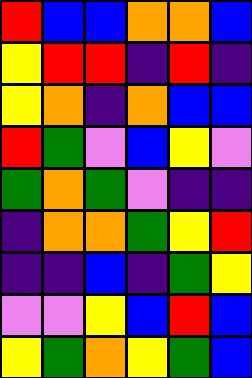[["red", "blue", "blue", "orange", "orange", "blue"], ["yellow", "red", "red", "indigo", "red", "indigo"], ["yellow", "orange", "indigo", "orange", "blue", "blue"], ["red", "green", "violet", "blue", "yellow", "violet"], ["green", "orange", "green", "violet", "indigo", "indigo"], ["indigo", "orange", "orange", "green", "yellow", "red"], ["indigo", "indigo", "blue", "indigo", "green", "yellow"], ["violet", "violet", "yellow", "blue", "red", "blue"], ["yellow", "green", "orange", "yellow", "green", "blue"]]